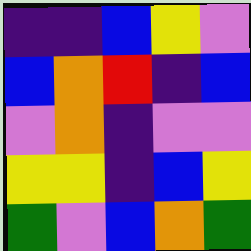[["indigo", "indigo", "blue", "yellow", "violet"], ["blue", "orange", "red", "indigo", "blue"], ["violet", "orange", "indigo", "violet", "violet"], ["yellow", "yellow", "indigo", "blue", "yellow"], ["green", "violet", "blue", "orange", "green"]]